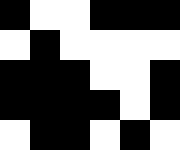[["black", "white", "white", "black", "black", "black"], ["white", "black", "white", "white", "white", "white"], ["black", "black", "black", "white", "white", "black"], ["black", "black", "black", "black", "white", "black"], ["white", "black", "black", "white", "black", "white"]]